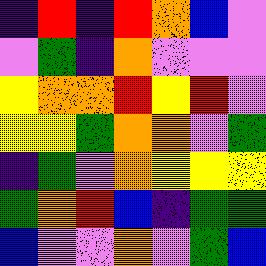[["indigo", "red", "indigo", "red", "orange", "blue", "violet"], ["violet", "green", "indigo", "orange", "violet", "violet", "violet"], ["yellow", "orange", "orange", "red", "yellow", "red", "violet"], ["yellow", "yellow", "green", "orange", "orange", "violet", "green"], ["indigo", "green", "violet", "orange", "yellow", "yellow", "yellow"], ["green", "orange", "red", "blue", "indigo", "green", "green"], ["blue", "violet", "violet", "orange", "violet", "green", "blue"]]